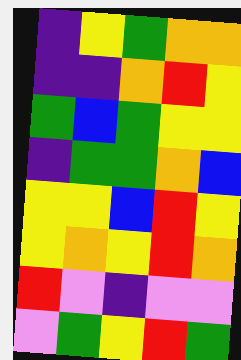[["indigo", "yellow", "green", "orange", "orange"], ["indigo", "indigo", "orange", "red", "yellow"], ["green", "blue", "green", "yellow", "yellow"], ["indigo", "green", "green", "orange", "blue"], ["yellow", "yellow", "blue", "red", "yellow"], ["yellow", "orange", "yellow", "red", "orange"], ["red", "violet", "indigo", "violet", "violet"], ["violet", "green", "yellow", "red", "green"]]